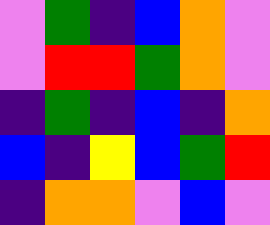[["violet", "green", "indigo", "blue", "orange", "violet"], ["violet", "red", "red", "green", "orange", "violet"], ["indigo", "green", "indigo", "blue", "indigo", "orange"], ["blue", "indigo", "yellow", "blue", "green", "red"], ["indigo", "orange", "orange", "violet", "blue", "violet"]]